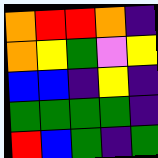[["orange", "red", "red", "orange", "indigo"], ["orange", "yellow", "green", "violet", "yellow"], ["blue", "blue", "indigo", "yellow", "indigo"], ["green", "green", "green", "green", "indigo"], ["red", "blue", "green", "indigo", "green"]]